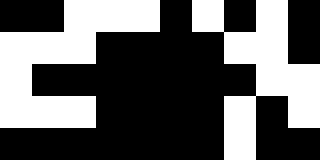[["black", "black", "white", "white", "white", "black", "white", "black", "white", "black"], ["white", "white", "white", "black", "black", "black", "black", "white", "white", "black"], ["white", "black", "black", "black", "black", "black", "black", "black", "white", "white"], ["white", "white", "white", "black", "black", "black", "black", "white", "black", "white"], ["black", "black", "black", "black", "black", "black", "black", "white", "black", "black"]]